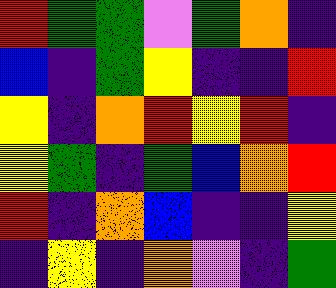[["red", "green", "green", "violet", "green", "orange", "indigo"], ["blue", "indigo", "green", "yellow", "indigo", "indigo", "red"], ["yellow", "indigo", "orange", "red", "yellow", "red", "indigo"], ["yellow", "green", "indigo", "green", "blue", "orange", "red"], ["red", "indigo", "orange", "blue", "indigo", "indigo", "yellow"], ["indigo", "yellow", "indigo", "orange", "violet", "indigo", "green"]]